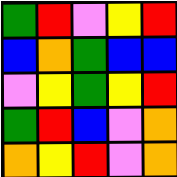[["green", "red", "violet", "yellow", "red"], ["blue", "orange", "green", "blue", "blue"], ["violet", "yellow", "green", "yellow", "red"], ["green", "red", "blue", "violet", "orange"], ["orange", "yellow", "red", "violet", "orange"]]